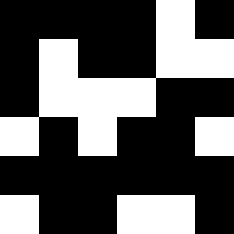[["black", "black", "black", "black", "white", "black"], ["black", "white", "black", "black", "white", "white"], ["black", "white", "white", "white", "black", "black"], ["white", "black", "white", "black", "black", "white"], ["black", "black", "black", "black", "black", "black"], ["white", "black", "black", "white", "white", "black"]]